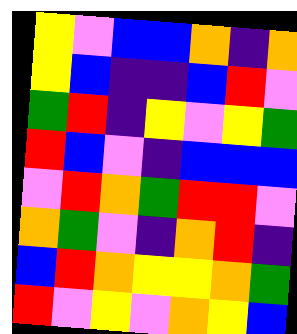[["yellow", "violet", "blue", "blue", "orange", "indigo", "orange"], ["yellow", "blue", "indigo", "indigo", "blue", "red", "violet"], ["green", "red", "indigo", "yellow", "violet", "yellow", "green"], ["red", "blue", "violet", "indigo", "blue", "blue", "blue"], ["violet", "red", "orange", "green", "red", "red", "violet"], ["orange", "green", "violet", "indigo", "orange", "red", "indigo"], ["blue", "red", "orange", "yellow", "yellow", "orange", "green"], ["red", "violet", "yellow", "violet", "orange", "yellow", "blue"]]